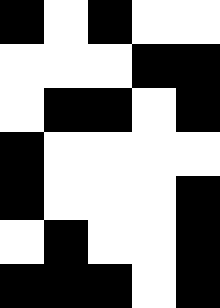[["black", "white", "black", "white", "white"], ["white", "white", "white", "black", "black"], ["white", "black", "black", "white", "black"], ["black", "white", "white", "white", "white"], ["black", "white", "white", "white", "black"], ["white", "black", "white", "white", "black"], ["black", "black", "black", "white", "black"]]